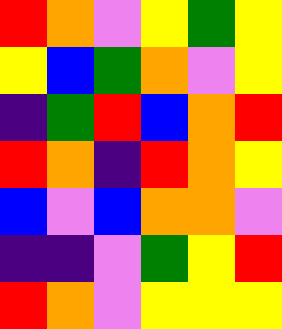[["red", "orange", "violet", "yellow", "green", "yellow"], ["yellow", "blue", "green", "orange", "violet", "yellow"], ["indigo", "green", "red", "blue", "orange", "red"], ["red", "orange", "indigo", "red", "orange", "yellow"], ["blue", "violet", "blue", "orange", "orange", "violet"], ["indigo", "indigo", "violet", "green", "yellow", "red"], ["red", "orange", "violet", "yellow", "yellow", "yellow"]]